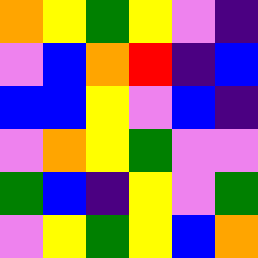[["orange", "yellow", "green", "yellow", "violet", "indigo"], ["violet", "blue", "orange", "red", "indigo", "blue"], ["blue", "blue", "yellow", "violet", "blue", "indigo"], ["violet", "orange", "yellow", "green", "violet", "violet"], ["green", "blue", "indigo", "yellow", "violet", "green"], ["violet", "yellow", "green", "yellow", "blue", "orange"]]